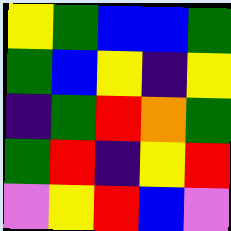[["yellow", "green", "blue", "blue", "green"], ["green", "blue", "yellow", "indigo", "yellow"], ["indigo", "green", "red", "orange", "green"], ["green", "red", "indigo", "yellow", "red"], ["violet", "yellow", "red", "blue", "violet"]]